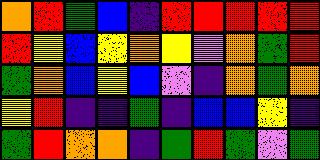[["orange", "red", "green", "blue", "indigo", "red", "red", "red", "red", "red"], ["red", "yellow", "blue", "yellow", "orange", "yellow", "violet", "orange", "green", "red"], ["green", "orange", "blue", "yellow", "blue", "violet", "indigo", "orange", "green", "orange"], ["yellow", "red", "indigo", "indigo", "green", "indigo", "blue", "blue", "yellow", "indigo"], ["green", "red", "orange", "orange", "indigo", "green", "red", "green", "violet", "green"]]